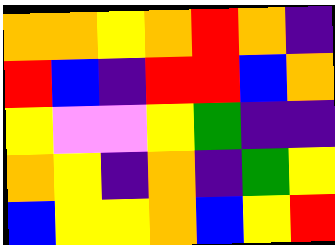[["orange", "orange", "yellow", "orange", "red", "orange", "indigo"], ["red", "blue", "indigo", "red", "red", "blue", "orange"], ["yellow", "violet", "violet", "yellow", "green", "indigo", "indigo"], ["orange", "yellow", "indigo", "orange", "indigo", "green", "yellow"], ["blue", "yellow", "yellow", "orange", "blue", "yellow", "red"]]